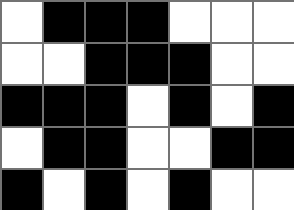[["white", "black", "black", "black", "white", "white", "white"], ["white", "white", "black", "black", "black", "white", "white"], ["black", "black", "black", "white", "black", "white", "black"], ["white", "black", "black", "white", "white", "black", "black"], ["black", "white", "black", "white", "black", "white", "white"]]